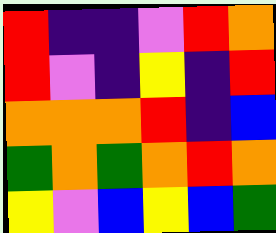[["red", "indigo", "indigo", "violet", "red", "orange"], ["red", "violet", "indigo", "yellow", "indigo", "red"], ["orange", "orange", "orange", "red", "indigo", "blue"], ["green", "orange", "green", "orange", "red", "orange"], ["yellow", "violet", "blue", "yellow", "blue", "green"]]